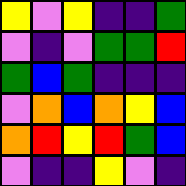[["yellow", "violet", "yellow", "indigo", "indigo", "green"], ["violet", "indigo", "violet", "green", "green", "red"], ["green", "blue", "green", "indigo", "indigo", "indigo"], ["violet", "orange", "blue", "orange", "yellow", "blue"], ["orange", "red", "yellow", "red", "green", "blue"], ["violet", "indigo", "indigo", "yellow", "violet", "indigo"]]